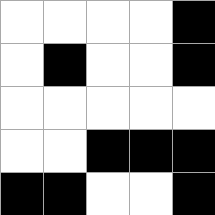[["white", "white", "white", "white", "black"], ["white", "black", "white", "white", "black"], ["white", "white", "white", "white", "white"], ["white", "white", "black", "black", "black"], ["black", "black", "white", "white", "black"]]